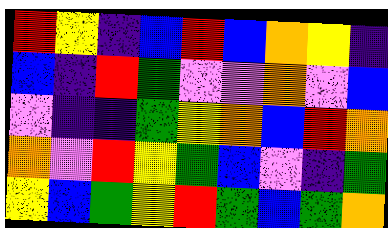[["red", "yellow", "indigo", "blue", "red", "blue", "orange", "yellow", "indigo"], ["blue", "indigo", "red", "green", "violet", "violet", "orange", "violet", "blue"], ["violet", "indigo", "indigo", "green", "yellow", "orange", "blue", "red", "orange"], ["orange", "violet", "red", "yellow", "green", "blue", "violet", "indigo", "green"], ["yellow", "blue", "green", "yellow", "red", "green", "blue", "green", "orange"]]